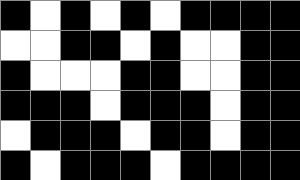[["black", "white", "black", "white", "black", "white", "black", "black", "black", "black"], ["white", "white", "black", "black", "white", "black", "white", "white", "black", "black"], ["black", "white", "white", "white", "black", "black", "white", "white", "black", "black"], ["black", "black", "black", "white", "black", "black", "black", "white", "black", "black"], ["white", "black", "black", "black", "white", "black", "black", "white", "black", "black"], ["black", "white", "black", "black", "black", "white", "black", "black", "black", "black"]]